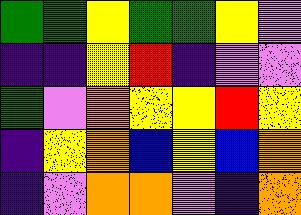[["green", "green", "yellow", "green", "green", "yellow", "violet"], ["indigo", "indigo", "yellow", "red", "indigo", "violet", "violet"], ["green", "violet", "orange", "yellow", "yellow", "red", "yellow"], ["indigo", "yellow", "orange", "blue", "yellow", "blue", "orange"], ["indigo", "violet", "orange", "orange", "violet", "indigo", "orange"]]